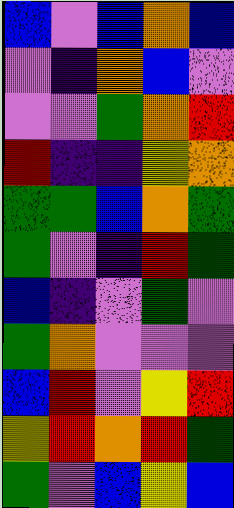[["blue", "violet", "blue", "orange", "blue"], ["violet", "indigo", "orange", "blue", "violet"], ["violet", "violet", "green", "orange", "red"], ["red", "indigo", "indigo", "yellow", "orange"], ["green", "green", "blue", "orange", "green"], ["green", "violet", "indigo", "red", "green"], ["blue", "indigo", "violet", "green", "violet"], ["green", "orange", "violet", "violet", "violet"], ["blue", "red", "violet", "yellow", "red"], ["yellow", "red", "orange", "red", "green"], ["green", "violet", "blue", "yellow", "blue"]]